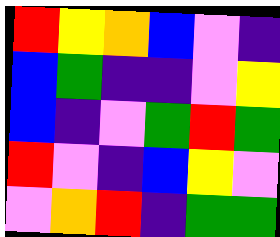[["red", "yellow", "orange", "blue", "violet", "indigo"], ["blue", "green", "indigo", "indigo", "violet", "yellow"], ["blue", "indigo", "violet", "green", "red", "green"], ["red", "violet", "indigo", "blue", "yellow", "violet"], ["violet", "orange", "red", "indigo", "green", "green"]]